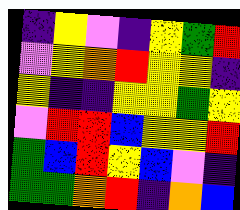[["indigo", "yellow", "violet", "indigo", "yellow", "green", "red"], ["violet", "yellow", "orange", "red", "yellow", "yellow", "indigo"], ["yellow", "indigo", "indigo", "yellow", "yellow", "green", "yellow"], ["violet", "red", "red", "blue", "yellow", "yellow", "red"], ["green", "blue", "red", "yellow", "blue", "violet", "indigo"], ["green", "green", "orange", "red", "indigo", "orange", "blue"]]